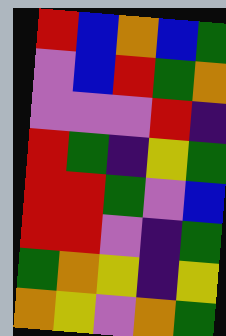[["red", "blue", "orange", "blue", "green"], ["violet", "blue", "red", "green", "orange"], ["violet", "violet", "violet", "red", "indigo"], ["red", "green", "indigo", "yellow", "green"], ["red", "red", "green", "violet", "blue"], ["red", "red", "violet", "indigo", "green"], ["green", "orange", "yellow", "indigo", "yellow"], ["orange", "yellow", "violet", "orange", "green"]]